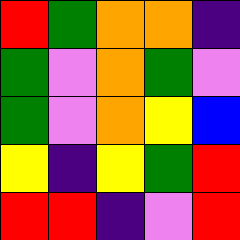[["red", "green", "orange", "orange", "indigo"], ["green", "violet", "orange", "green", "violet"], ["green", "violet", "orange", "yellow", "blue"], ["yellow", "indigo", "yellow", "green", "red"], ["red", "red", "indigo", "violet", "red"]]